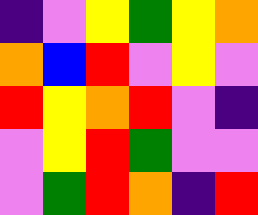[["indigo", "violet", "yellow", "green", "yellow", "orange"], ["orange", "blue", "red", "violet", "yellow", "violet"], ["red", "yellow", "orange", "red", "violet", "indigo"], ["violet", "yellow", "red", "green", "violet", "violet"], ["violet", "green", "red", "orange", "indigo", "red"]]